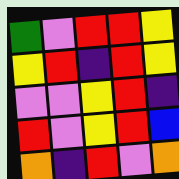[["green", "violet", "red", "red", "yellow"], ["yellow", "red", "indigo", "red", "yellow"], ["violet", "violet", "yellow", "red", "indigo"], ["red", "violet", "yellow", "red", "blue"], ["orange", "indigo", "red", "violet", "orange"]]